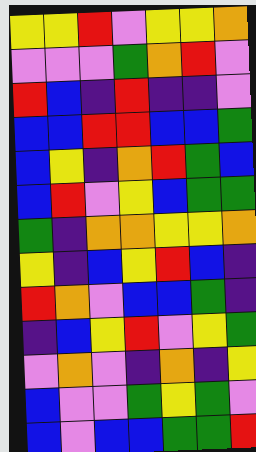[["yellow", "yellow", "red", "violet", "yellow", "yellow", "orange"], ["violet", "violet", "violet", "green", "orange", "red", "violet"], ["red", "blue", "indigo", "red", "indigo", "indigo", "violet"], ["blue", "blue", "red", "red", "blue", "blue", "green"], ["blue", "yellow", "indigo", "orange", "red", "green", "blue"], ["blue", "red", "violet", "yellow", "blue", "green", "green"], ["green", "indigo", "orange", "orange", "yellow", "yellow", "orange"], ["yellow", "indigo", "blue", "yellow", "red", "blue", "indigo"], ["red", "orange", "violet", "blue", "blue", "green", "indigo"], ["indigo", "blue", "yellow", "red", "violet", "yellow", "green"], ["violet", "orange", "violet", "indigo", "orange", "indigo", "yellow"], ["blue", "violet", "violet", "green", "yellow", "green", "violet"], ["blue", "violet", "blue", "blue", "green", "green", "red"]]